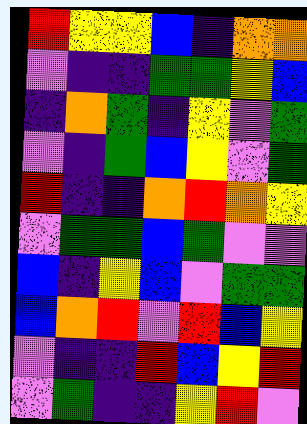[["red", "yellow", "yellow", "blue", "indigo", "orange", "orange"], ["violet", "indigo", "indigo", "green", "green", "yellow", "blue"], ["indigo", "orange", "green", "indigo", "yellow", "violet", "green"], ["violet", "indigo", "green", "blue", "yellow", "violet", "green"], ["red", "indigo", "indigo", "orange", "red", "orange", "yellow"], ["violet", "green", "green", "blue", "green", "violet", "violet"], ["blue", "indigo", "yellow", "blue", "violet", "green", "green"], ["blue", "orange", "red", "violet", "red", "blue", "yellow"], ["violet", "indigo", "indigo", "red", "blue", "yellow", "red"], ["violet", "green", "indigo", "indigo", "yellow", "red", "violet"]]